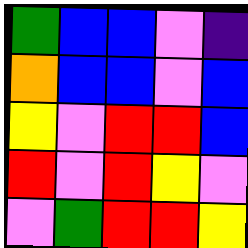[["green", "blue", "blue", "violet", "indigo"], ["orange", "blue", "blue", "violet", "blue"], ["yellow", "violet", "red", "red", "blue"], ["red", "violet", "red", "yellow", "violet"], ["violet", "green", "red", "red", "yellow"]]